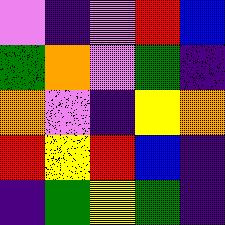[["violet", "indigo", "violet", "red", "blue"], ["green", "orange", "violet", "green", "indigo"], ["orange", "violet", "indigo", "yellow", "orange"], ["red", "yellow", "red", "blue", "indigo"], ["indigo", "green", "yellow", "green", "indigo"]]